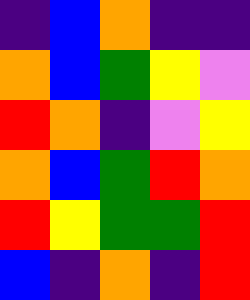[["indigo", "blue", "orange", "indigo", "indigo"], ["orange", "blue", "green", "yellow", "violet"], ["red", "orange", "indigo", "violet", "yellow"], ["orange", "blue", "green", "red", "orange"], ["red", "yellow", "green", "green", "red"], ["blue", "indigo", "orange", "indigo", "red"]]